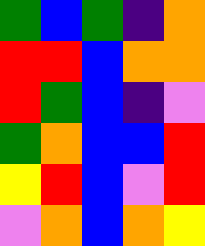[["green", "blue", "green", "indigo", "orange"], ["red", "red", "blue", "orange", "orange"], ["red", "green", "blue", "indigo", "violet"], ["green", "orange", "blue", "blue", "red"], ["yellow", "red", "blue", "violet", "red"], ["violet", "orange", "blue", "orange", "yellow"]]